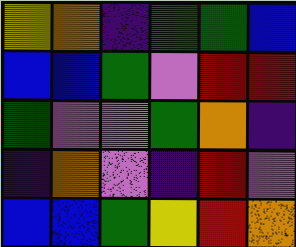[["yellow", "orange", "indigo", "green", "green", "blue"], ["blue", "blue", "green", "violet", "red", "red"], ["green", "violet", "violet", "green", "orange", "indigo"], ["indigo", "orange", "violet", "indigo", "red", "violet"], ["blue", "blue", "green", "yellow", "red", "orange"]]